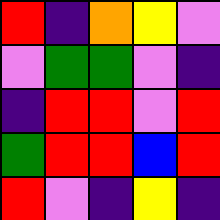[["red", "indigo", "orange", "yellow", "violet"], ["violet", "green", "green", "violet", "indigo"], ["indigo", "red", "red", "violet", "red"], ["green", "red", "red", "blue", "red"], ["red", "violet", "indigo", "yellow", "indigo"]]